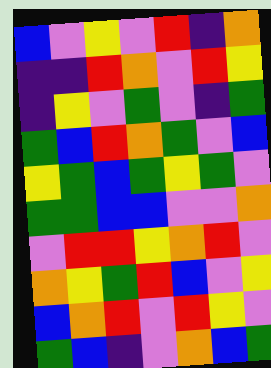[["blue", "violet", "yellow", "violet", "red", "indigo", "orange"], ["indigo", "indigo", "red", "orange", "violet", "red", "yellow"], ["indigo", "yellow", "violet", "green", "violet", "indigo", "green"], ["green", "blue", "red", "orange", "green", "violet", "blue"], ["yellow", "green", "blue", "green", "yellow", "green", "violet"], ["green", "green", "blue", "blue", "violet", "violet", "orange"], ["violet", "red", "red", "yellow", "orange", "red", "violet"], ["orange", "yellow", "green", "red", "blue", "violet", "yellow"], ["blue", "orange", "red", "violet", "red", "yellow", "violet"], ["green", "blue", "indigo", "violet", "orange", "blue", "green"]]